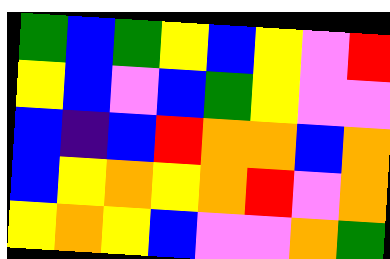[["green", "blue", "green", "yellow", "blue", "yellow", "violet", "red"], ["yellow", "blue", "violet", "blue", "green", "yellow", "violet", "violet"], ["blue", "indigo", "blue", "red", "orange", "orange", "blue", "orange"], ["blue", "yellow", "orange", "yellow", "orange", "red", "violet", "orange"], ["yellow", "orange", "yellow", "blue", "violet", "violet", "orange", "green"]]